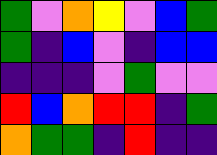[["green", "violet", "orange", "yellow", "violet", "blue", "green"], ["green", "indigo", "blue", "violet", "indigo", "blue", "blue"], ["indigo", "indigo", "indigo", "violet", "green", "violet", "violet"], ["red", "blue", "orange", "red", "red", "indigo", "green"], ["orange", "green", "green", "indigo", "red", "indigo", "indigo"]]